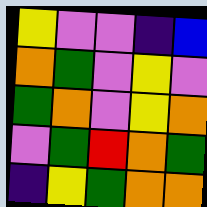[["yellow", "violet", "violet", "indigo", "blue"], ["orange", "green", "violet", "yellow", "violet"], ["green", "orange", "violet", "yellow", "orange"], ["violet", "green", "red", "orange", "green"], ["indigo", "yellow", "green", "orange", "orange"]]